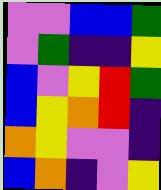[["violet", "violet", "blue", "blue", "green"], ["violet", "green", "indigo", "indigo", "yellow"], ["blue", "violet", "yellow", "red", "green"], ["blue", "yellow", "orange", "red", "indigo"], ["orange", "yellow", "violet", "violet", "indigo"], ["blue", "orange", "indigo", "violet", "yellow"]]